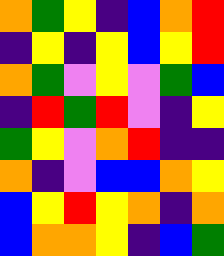[["orange", "green", "yellow", "indigo", "blue", "orange", "red"], ["indigo", "yellow", "indigo", "yellow", "blue", "yellow", "red"], ["orange", "green", "violet", "yellow", "violet", "green", "blue"], ["indigo", "red", "green", "red", "violet", "indigo", "yellow"], ["green", "yellow", "violet", "orange", "red", "indigo", "indigo"], ["orange", "indigo", "violet", "blue", "blue", "orange", "yellow"], ["blue", "yellow", "red", "yellow", "orange", "indigo", "orange"], ["blue", "orange", "orange", "yellow", "indigo", "blue", "green"]]